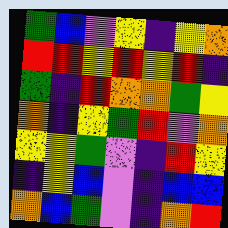[["green", "blue", "violet", "yellow", "indigo", "yellow", "orange"], ["red", "red", "yellow", "red", "yellow", "red", "indigo"], ["green", "indigo", "red", "orange", "orange", "green", "yellow"], ["orange", "indigo", "yellow", "green", "red", "violet", "orange"], ["yellow", "yellow", "green", "violet", "indigo", "red", "yellow"], ["indigo", "yellow", "blue", "violet", "indigo", "blue", "blue"], ["orange", "blue", "green", "violet", "indigo", "orange", "red"]]